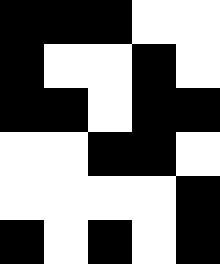[["black", "black", "black", "white", "white"], ["black", "white", "white", "black", "white"], ["black", "black", "white", "black", "black"], ["white", "white", "black", "black", "white"], ["white", "white", "white", "white", "black"], ["black", "white", "black", "white", "black"]]